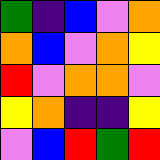[["green", "indigo", "blue", "violet", "orange"], ["orange", "blue", "violet", "orange", "yellow"], ["red", "violet", "orange", "orange", "violet"], ["yellow", "orange", "indigo", "indigo", "yellow"], ["violet", "blue", "red", "green", "red"]]